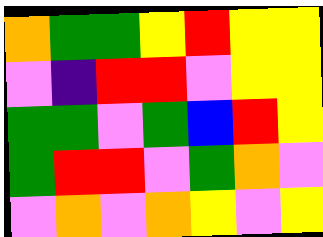[["orange", "green", "green", "yellow", "red", "yellow", "yellow"], ["violet", "indigo", "red", "red", "violet", "yellow", "yellow"], ["green", "green", "violet", "green", "blue", "red", "yellow"], ["green", "red", "red", "violet", "green", "orange", "violet"], ["violet", "orange", "violet", "orange", "yellow", "violet", "yellow"]]